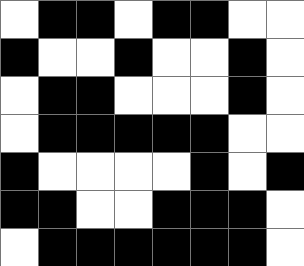[["white", "black", "black", "white", "black", "black", "white", "white"], ["black", "white", "white", "black", "white", "white", "black", "white"], ["white", "black", "black", "white", "white", "white", "black", "white"], ["white", "black", "black", "black", "black", "black", "white", "white"], ["black", "white", "white", "white", "white", "black", "white", "black"], ["black", "black", "white", "white", "black", "black", "black", "white"], ["white", "black", "black", "black", "black", "black", "black", "white"]]